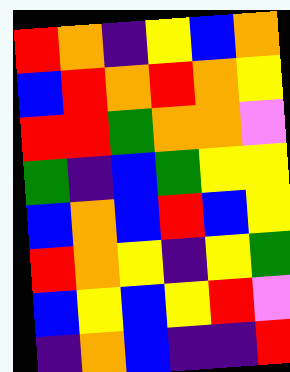[["red", "orange", "indigo", "yellow", "blue", "orange"], ["blue", "red", "orange", "red", "orange", "yellow"], ["red", "red", "green", "orange", "orange", "violet"], ["green", "indigo", "blue", "green", "yellow", "yellow"], ["blue", "orange", "blue", "red", "blue", "yellow"], ["red", "orange", "yellow", "indigo", "yellow", "green"], ["blue", "yellow", "blue", "yellow", "red", "violet"], ["indigo", "orange", "blue", "indigo", "indigo", "red"]]